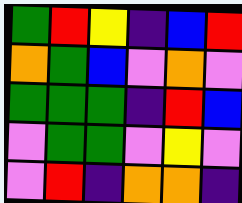[["green", "red", "yellow", "indigo", "blue", "red"], ["orange", "green", "blue", "violet", "orange", "violet"], ["green", "green", "green", "indigo", "red", "blue"], ["violet", "green", "green", "violet", "yellow", "violet"], ["violet", "red", "indigo", "orange", "orange", "indigo"]]